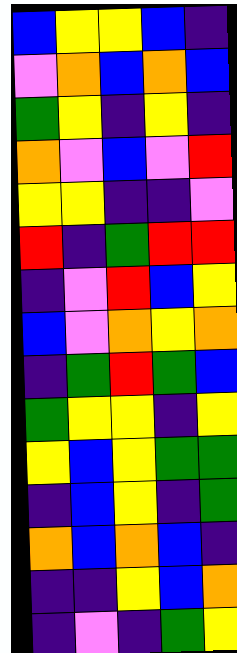[["blue", "yellow", "yellow", "blue", "indigo"], ["violet", "orange", "blue", "orange", "blue"], ["green", "yellow", "indigo", "yellow", "indigo"], ["orange", "violet", "blue", "violet", "red"], ["yellow", "yellow", "indigo", "indigo", "violet"], ["red", "indigo", "green", "red", "red"], ["indigo", "violet", "red", "blue", "yellow"], ["blue", "violet", "orange", "yellow", "orange"], ["indigo", "green", "red", "green", "blue"], ["green", "yellow", "yellow", "indigo", "yellow"], ["yellow", "blue", "yellow", "green", "green"], ["indigo", "blue", "yellow", "indigo", "green"], ["orange", "blue", "orange", "blue", "indigo"], ["indigo", "indigo", "yellow", "blue", "orange"], ["indigo", "violet", "indigo", "green", "yellow"]]